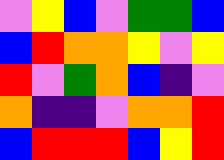[["violet", "yellow", "blue", "violet", "green", "green", "blue"], ["blue", "red", "orange", "orange", "yellow", "violet", "yellow"], ["red", "violet", "green", "orange", "blue", "indigo", "violet"], ["orange", "indigo", "indigo", "violet", "orange", "orange", "red"], ["blue", "red", "red", "red", "blue", "yellow", "red"]]